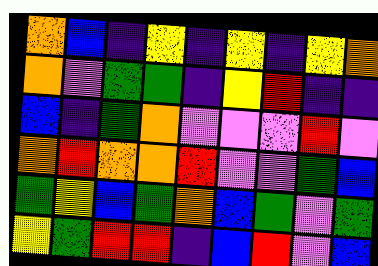[["orange", "blue", "indigo", "yellow", "indigo", "yellow", "indigo", "yellow", "orange"], ["orange", "violet", "green", "green", "indigo", "yellow", "red", "indigo", "indigo"], ["blue", "indigo", "green", "orange", "violet", "violet", "violet", "red", "violet"], ["orange", "red", "orange", "orange", "red", "violet", "violet", "green", "blue"], ["green", "yellow", "blue", "green", "orange", "blue", "green", "violet", "green"], ["yellow", "green", "red", "red", "indigo", "blue", "red", "violet", "blue"]]